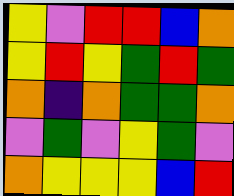[["yellow", "violet", "red", "red", "blue", "orange"], ["yellow", "red", "yellow", "green", "red", "green"], ["orange", "indigo", "orange", "green", "green", "orange"], ["violet", "green", "violet", "yellow", "green", "violet"], ["orange", "yellow", "yellow", "yellow", "blue", "red"]]